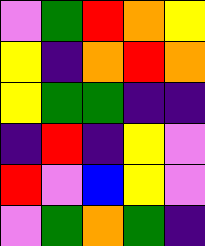[["violet", "green", "red", "orange", "yellow"], ["yellow", "indigo", "orange", "red", "orange"], ["yellow", "green", "green", "indigo", "indigo"], ["indigo", "red", "indigo", "yellow", "violet"], ["red", "violet", "blue", "yellow", "violet"], ["violet", "green", "orange", "green", "indigo"]]